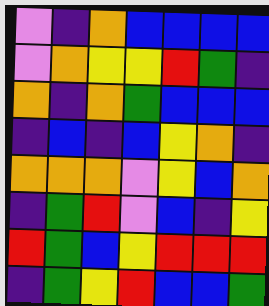[["violet", "indigo", "orange", "blue", "blue", "blue", "blue"], ["violet", "orange", "yellow", "yellow", "red", "green", "indigo"], ["orange", "indigo", "orange", "green", "blue", "blue", "blue"], ["indigo", "blue", "indigo", "blue", "yellow", "orange", "indigo"], ["orange", "orange", "orange", "violet", "yellow", "blue", "orange"], ["indigo", "green", "red", "violet", "blue", "indigo", "yellow"], ["red", "green", "blue", "yellow", "red", "red", "red"], ["indigo", "green", "yellow", "red", "blue", "blue", "green"]]